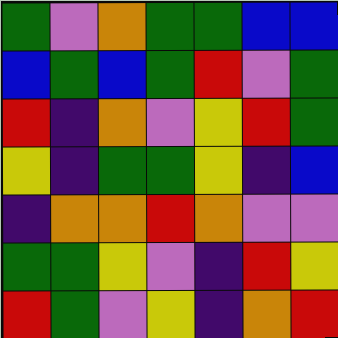[["green", "violet", "orange", "green", "green", "blue", "blue"], ["blue", "green", "blue", "green", "red", "violet", "green"], ["red", "indigo", "orange", "violet", "yellow", "red", "green"], ["yellow", "indigo", "green", "green", "yellow", "indigo", "blue"], ["indigo", "orange", "orange", "red", "orange", "violet", "violet"], ["green", "green", "yellow", "violet", "indigo", "red", "yellow"], ["red", "green", "violet", "yellow", "indigo", "orange", "red"]]